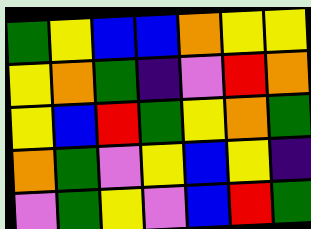[["green", "yellow", "blue", "blue", "orange", "yellow", "yellow"], ["yellow", "orange", "green", "indigo", "violet", "red", "orange"], ["yellow", "blue", "red", "green", "yellow", "orange", "green"], ["orange", "green", "violet", "yellow", "blue", "yellow", "indigo"], ["violet", "green", "yellow", "violet", "blue", "red", "green"]]